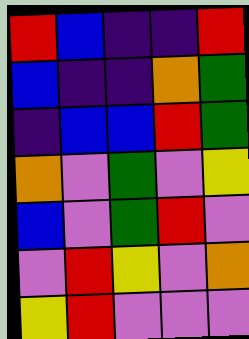[["red", "blue", "indigo", "indigo", "red"], ["blue", "indigo", "indigo", "orange", "green"], ["indigo", "blue", "blue", "red", "green"], ["orange", "violet", "green", "violet", "yellow"], ["blue", "violet", "green", "red", "violet"], ["violet", "red", "yellow", "violet", "orange"], ["yellow", "red", "violet", "violet", "violet"]]